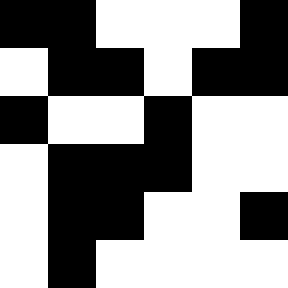[["black", "black", "white", "white", "white", "black"], ["white", "black", "black", "white", "black", "black"], ["black", "white", "white", "black", "white", "white"], ["white", "black", "black", "black", "white", "white"], ["white", "black", "black", "white", "white", "black"], ["white", "black", "white", "white", "white", "white"]]